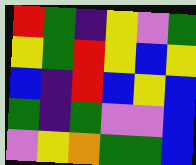[["red", "green", "indigo", "yellow", "violet", "green"], ["yellow", "green", "red", "yellow", "blue", "yellow"], ["blue", "indigo", "red", "blue", "yellow", "blue"], ["green", "indigo", "green", "violet", "violet", "blue"], ["violet", "yellow", "orange", "green", "green", "blue"]]